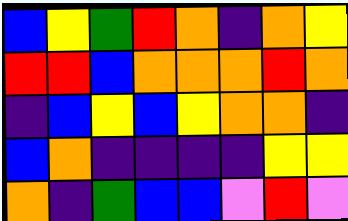[["blue", "yellow", "green", "red", "orange", "indigo", "orange", "yellow"], ["red", "red", "blue", "orange", "orange", "orange", "red", "orange"], ["indigo", "blue", "yellow", "blue", "yellow", "orange", "orange", "indigo"], ["blue", "orange", "indigo", "indigo", "indigo", "indigo", "yellow", "yellow"], ["orange", "indigo", "green", "blue", "blue", "violet", "red", "violet"]]